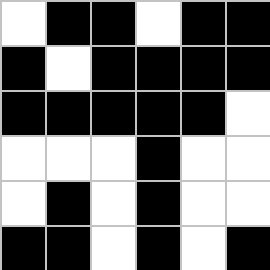[["white", "black", "black", "white", "black", "black"], ["black", "white", "black", "black", "black", "black"], ["black", "black", "black", "black", "black", "white"], ["white", "white", "white", "black", "white", "white"], ["white", "black", "white", "black", "white", "white"], ["black", "black", "white", "black", "white", "black"]]